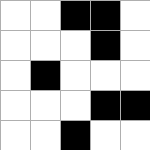[["white", "white", "black", "black", "white"], ["white", "white", "white", "black", "white"], ["white", "black", "white", "white", "white"], ["white", "white", "white", "black", "black"], ["white", "white", "black", "white", "white"]]